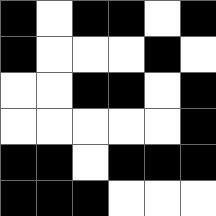[["black", "white", "black", "black", "white", "black"], ["black", "white", "white", "white", "black", "white"], ["white", "white", "black", "black", "white", "black"], ["white", "white", "white", "white", "white", "black"], ["black", "black", "white", "black", "black", "black"], ["black", "black", "black", "white", "white", "white"]]